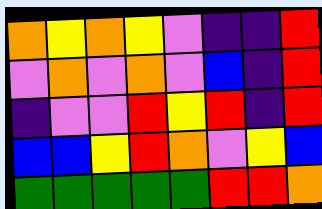[["orange", "yellow", "orange", "yellow", "violet", "indigo", "indigo", "red"], ["violet", "orange", "violet", "orange", "violet", "blue", "indigo", "red"], ["indigo", "violet", "violet", "red", "yellow", "red", "indigo", "red"], ["blue", "blue", "yellow", "red", "orange", "violet", "yellow", "blue"], ["green", "green", "green", "green", "green", "red", "red", "orange"]]